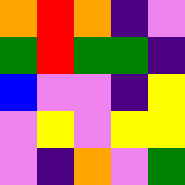[["orange", "red", "orange", "indigo", "violet"], ["green", "red", "green", "green", "indigo"], ["blue", "violet", "violet", "indigo", "yellow"], ["violet", "yellow", "violet", "yellow", "yellow"], ["violet", "indigo", "orange", "violet", "green"]]